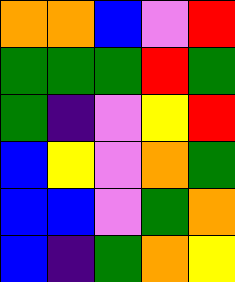[["orange", "orange", "blue", "violet", "red"], ["green", "green", "green", "red", "green"], ["green", "indigo", "violet", "yellow", "red"], ["blue", "yellow", "violet", "orange", "green"], ["blue", "blue", "violet", "green", "orange"], ["blue", "indigo", "green", "orange", "yellow"]]